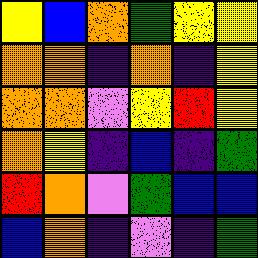[["yellow", "blue", "orange", "green", "yellow", "yellow"], ["orange", "orange", "indigo", "orange", "indigo", "yellow"], ["orange", "orange", "violet", "yellow", "red", "yellow"], ["orange", "yellow", "indigo", "blue", "indigo", "green"], ["red", "orange", "violet", "green", "blue", "blue"], ["blue", "orange", "indigo", "violet", "indigo", "green"]]